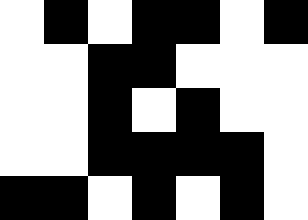[["white", "black", "white", "black", "black", "white", "black"], ["white", "white", "black", "black", "white", "white", "white"], ["white", "white", "black", "white", "black", "white", "white"], ["white", "white", "black", "black", "black", "black", "white"], ["black", "black", "white", "black", "white", "black", "white"]]